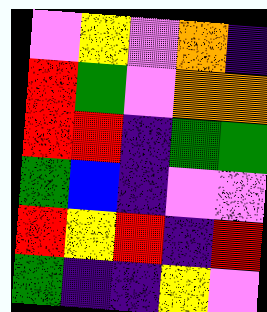[["violet", "yellow", "violet", "orange", "indigo"], ["red", "green", "violet", "orange", "orange"], ["red", "red", "indigo", "green", "green"], ["green", "blue", "indigo", "violet", "violet"], ["red", "yellow", "red", "indigo", "red"], ["green", "indigo", "indigo", "yellow", "violet"]]